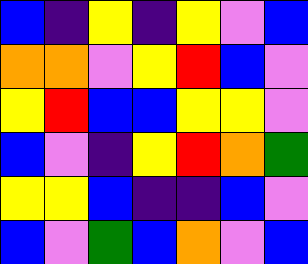[["blue", "indigo", "yellow", "indigo", "yellow", "violet", "blue"], ["orange", "orange", "violet", "yellow", "red", "blue", "violet"], ["yellow", "red", "blue", "blue", "yellow", "yellow", "violet"], ["blue", "violet", "indigo", "yellow", "red", "orange", "green"], ["yellow", "yellow", "blue", "indigo", "indigo", "blue", "violet"], ["blue", "violet", "green", "blue", "orange", "violet", "blue"]]